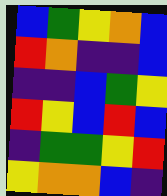[["blue", "green", "yellow", "orange", "blue"], ["red", "orange", "indigo", "indigo", "blue"], ["indigo", "indigo", "blue", "green", "yellow"], ["red", "yellow", "blue", "red", "blue"], ["indigo", "green", "green", "yellow", "red"], ["yellow", "orange", "orange", "blue", "indigo"]]